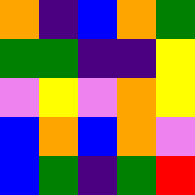[["orange", "indigo", "blue", "orange", "green"], ["green", "green", "indigo", "indigo", "yellow"], ["violet", "yellow", "violet", "orange", "yellow"], ["blue", "orange", "blue", "orange", "violet"], ["blue", "green", "indigo", "green", "red"]]